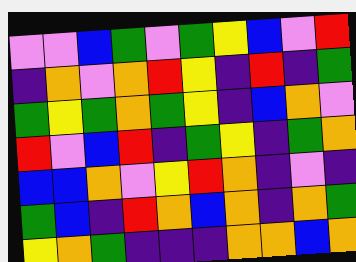[["violet", "violet", "blue", "green", "violet", "green", "yellow", "blue", "violet", "red"], ["indigo", "orange", "violet", "orange", "red", "yellow", "indigo", "red", "indigo", "green"], ["green", "yellow", "green", "orange", "green", "yellow", "indigo", "blue", "orange", "violet"], ["red", "violet", "blue", "red", "indigo", "green", "yellow", "indigo", "green", "orange"], ["blue", "blue", "orange", "violet", "yellow", "red", "orange", "indigo", "violet", "indigo"], ["green", "blue", "indigo", "red", "orange", "blue", "orange", "indigo", "orange", "green"], ["yellow", "orange", "green", "indigo", "indigo", "indigo", "orange", "orange", "blue", "orange"]]